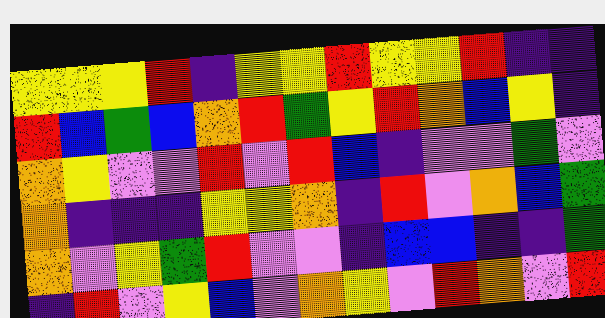[["yellow", "yellow", "yellow", "red", "indigo", "yellow", "yellow", "red", "yellow", "yellow", "red", "indigo", "indigo"], ["red", "blue", "green", "blue", "orange", "red", "green", "yellow", "red", "orange", "blue", "yellow", "indigo"], ["orange", "yellow", "violet", "violet", "red", "violet", "red", "blue", "indigo", "violet", "violet", "green", "violet"], ["orange", "indigo", "indigo", "indigo", "yellow", "yellow", "orange", "indigo", "red", "violet", "orange", "blue", "green"], ["orange", "violet", "yellow", "green", "red", "violet", "violet", "indigo", "blue", "blue", "indigo", "indigo", "green"], ["indigo", "red", "violet", "yellow", "blue", "violet", "orange", "yellow", "violet", "red", "orange", "violet", "red"]]